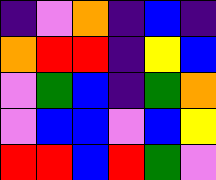[["indigo", "violet", "orange", "indigo", "blue", "indigo"], ["orange", "red", "red", "indigo", "yellow", "blue"], ["violet", "green", "blue", "indigo", "green", "orange"], ["violet", "blue", "blue", "violet", "blue", "yellow"], ["red", "red", "blue", "red", "green", "violet"]]